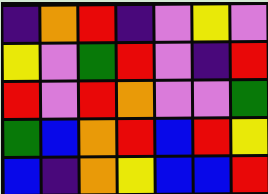[["indigo", "orange", "red", "indigo", "violet", "yellow", "violet"], ["yellow", "violet", "green", "red", "violet", "indigo", "red"], ["red", "violet", "red", "orange", "violet", "violet", "green"], ["green", "blue", "orange", "red", "blue", "red", "yellow"], ["blue", "indigo", "orange", "yellow", "blue", "blue", "red"]]